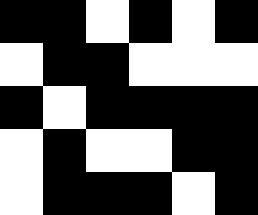[["black", "black", "white", "black", "white", "black"], ["white", "black", "black", "white", "white", "white"], ["black", "white", "black", "black", "black", "black"], ["white", "black", "white", "white", "black", "black"], ["white", "black", "black", "black", "white", "black"]]